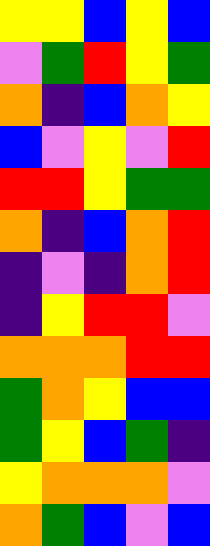[["yellow", "yellow", "blue", "yellow", "blue"], ["violet", "green", "red", "yellow", "green"], ["orange", "indigo", "blue", "orange", "yellow"], ["blue", "violet", "yellow", "violet", "red"], ["red", "red", "yellow", "green", "green"], ["orange", "indigo", "blue", "orange", "red"], ["indigo", "violet", "indigo", "orange", "red"], ["indigo", "yellow", "red", "red", "violet"], ["orange", "orange", "orange", "red", "red"], ["green", "orange", "yellow", "blue", "blue"], ["green", "yellow", "blue", "green", "indigo"], ["yellow", "orange", "orange", "orange", "violet"], ["orange", "green", "blue", "violet", "blue"]]